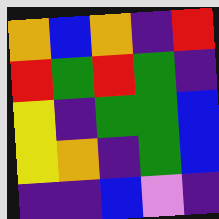[["orange", "blue", "orange", "indigo", "red"], ["red", "green", "red", "green", "indigo"], ["yellow", "indigo", "green", "green", "blue"], ["yellow", "orange", "indigo", "green", "blue"], ["indigo", "indigo", "blue", "violet", "indigo"]]